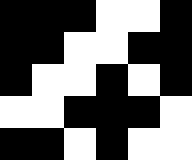[["black", "black", "black", "white", "white", "black"], ["black", "black", "white", "white", "black", "black"], ["black", "white", "white", "black", "white", "black"], ["white", "white", "black", "black", "black", "white"], ["black", "black", "white", "black", "white", "white"]]